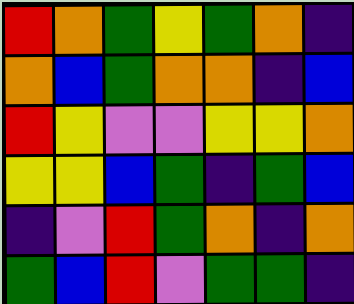[["red", "orange", "green", "yellow", "green", "orange", "indigo"], ["orange", "blue", "green", "orange", "orange", "indigo", "blue"], ["red", "yellow", "violet", "violet", "yellow", "yellow", "orange"], ["yellow", "yellow", "blue", "green", "indigo", "green", "blue"], ["indigo", "violet", "red", "green", "orange", "indigo", "orange"], ["green", "blue", "red", "violet", "green", "green", "indigo"]]